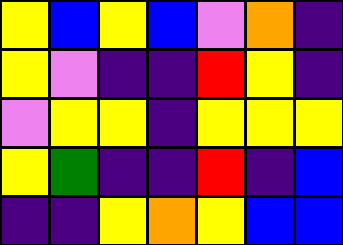[["yellow", "blue", "yellow", "blue", "violet", "orange", "indigo"], ["yellow", "violet", "indigo", "indigo", "red", "yellow", "indigo"], ["violet", "yellow", "yellow", "indigo", "yellow", "yellow", "yellow"], ["yellow", "green", "indigo", "indigo", "red", "indigo", "blue"], ["indigo", "indigo", "yellow", "orange", "yellow", "blue", "blue"]]